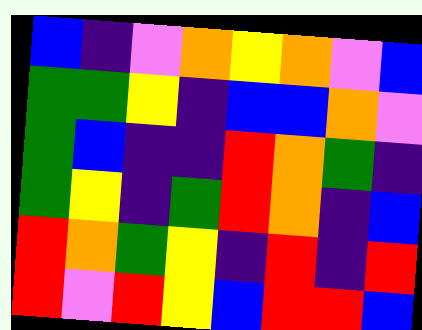[["blue", "indigo", "violet", "orange", "yellow", "orange", "violet", "blue"], ["green", "green", "yellow", "indigo", "blue", "blue", "orange", "violet"], ["green", "blue", "indigo", "indigo", "red", "orange", "green", "indigo"], ["green", "yellow", "indigo", "green", "red", "orange", "indigo", "blue"], ["red", "orange", "green", "yellow", "indigo", "red", "indigo", "red"], ["red", "violet", "red", "yellow", "blue", "red", "red", "blue"]]